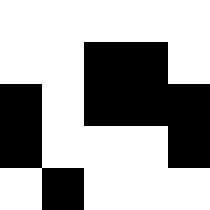[["white", "white", "white", "white", "white"], ["white", "white", "black", "black", "white"], ["black", "white", "black", "black", "black"], ["black", "white", "white", "white", "black"], ["white", "black", "white", "white", "white"]]